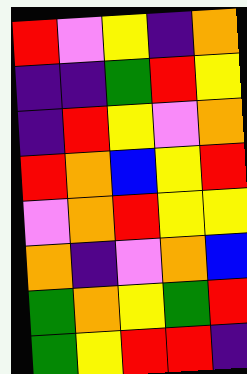[["red", "violet", "yellow", "indigo", "orange"], ["indigo", "indigo", "green", "red", "yellow"], ["indigo", "red", "yellow", "violet", "orange"], ["red", "orange", "blue", "yellow", "red"], ["violet", "orange", "red", "yellow", "yellow"], ["orange", "indigo", "violet", "orange", "blue"], ["green", "orange", "yellow", "green", "red"], ["green", "yellow", "red", "red", "indigo"]]